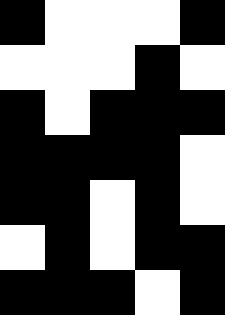[["black", "white", "white", "white", "black"], ["white", "white", "white", "black", "white"], ["black", "white", "black", "black", "black"], ["black", "black", "black", "black", "white"], ["black", "black", "white", "black", "white"], ["white", "black", "white", "black", "black"], ["black", "black", "black", "white", "black"]]